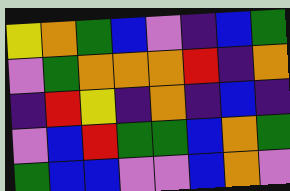[["yellow", "orange", "green", "blue", "violet", "indigo", "blue", "green"], ["violet", "green", "orange", "orange", "orange", "red", "indigo", "orange"], ["indigo", "red", "yellow", "indigo", "orange", "indigo", "blue", "indigo"], ["violet", "blue", "red", "green", "green", "blue", "orange", "green"], ["green", "blue", "blue", "violet", "violet", "blue", "orange", "violet"]]